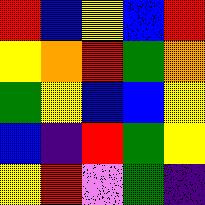[["red", "blue", "yellow", "blue", "red"], ["yellow", "orange", "red", "green", "orange"], ["green", "yellow", "blue", "blue", "yellow"], ["blue", "indigo", "red", "green", "yellow"], ["yellow", "red", "violet", "green", "indigo"]]